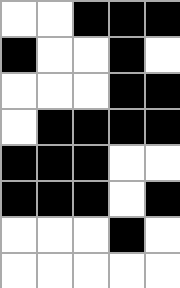[["white", "white", "black", "black", "black"], ["black", "white", "white", "black", "white"], ["white", "white", "white", "black", "black"], ["white", "black", "black", "black", "black"], ["black", "black", "black", "white", "white"], ["black", "black", "black", "white", "black"], ["white", "white", "white", "black", "white"], ["white", "white", "white", "white", "white"]]